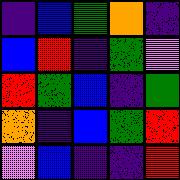[["indigo", "blue", "green", "orange", "indigo"], ["blue", "red", "indigo", "green", "violet"], ["red", "green", "blue", "indigo", "green"], ["orange", "indigo", "blue", "green", "red"], ["violet", "blue", "indigo", "indigo", "red"]]